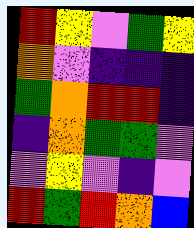[["red", "yellow", "violet", "green", "yellow"], ["orange", "violet", "indigo", "indigo", "indigo"], ["green", "orange", "red", "red", "indigo"], ["indigo", "orange", "green", "green", "violet"], ["violet", "yellow", "violet", "indigo", "violet"], ["red", "green", "red", "orange", "blue"]]